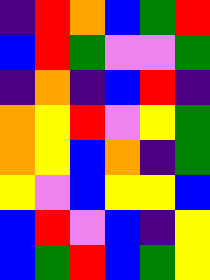[["indigo", "red", "orange", "blue", "green", "red"], ["blue", "red", "green", "violet", "violet", "green"], ["indigo", "orange", "indigo", "blue", "red", "indigo"], ["orange", "yellow", "red", "violet", "yellow", "green"], ["orange", "yellow", "blue", "orange", "indigo", "green"], ["yellow", "violet", "blue", "yellow", "yellow", "blue"], ["blue", "red", "violet", "blue", "indigo", "yellow"], ["blue", "green", "red", "blue", "green", "yellow"]]